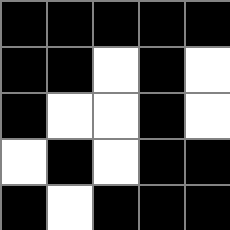[["black", "black", "black", "black", "black"], ["black", "black", "white", "black", "white"], ["black", "white", "white", "black", "white"], ["white", "black", "white", "black", "black"], ["black", "white", "black", "black", "black"]]